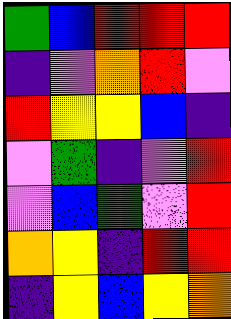[["green", "blue", "red", "red", "red"], ["indigo", "violet", "orange", "red", "violet"], ["red", "yellow", "yellow", "blue", "indigo"], ["violet", "green", "indigo", "violet", "red"], ["violet", "blue", "green", "violet", "red"], ["orange", "yellow", "indigo", "red", "red"], ["indigo", "yellow", "blue", "yellow", "orange"]]